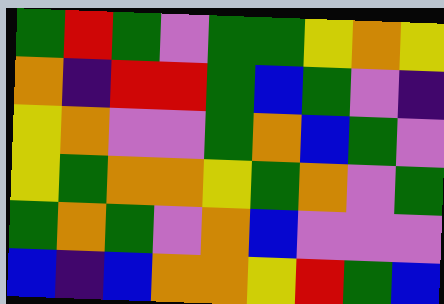[["green", "red", "green", "violet", "green", "green", "yellow", "orange", "yellow"], ["orange", "indigo", "red", "red", "green", "blue", "green", "violet", "indigo"], ["yellow", "orange", "violet", "violet", "green", "orange", "blue", "green", "violet"], ["yellow", "green", "orange", "orange", "yellow", "green", "orange", "violet", "green"], ["green", "orange", "green", "violet", "orange", "blue", "violet", "violet", "violet"], ["blue", "indigo", "blue", "orange", "orange", "yellow", "red", "green", "blue"]]